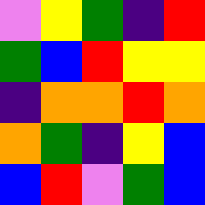[["violet", "yellow", "green", "indigo", "red"], ["green", "blue", "red", "yellow", "yellow"], ["indigo", "orange", "orange", "red", "orange"], ["orange", "green", "indigo", "yellow", "blue"], ["blue", "red", "violet", "green", "blue"]]